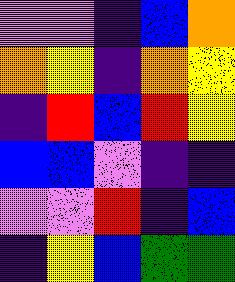[["violet", "violet", "indigo", "blue", "orange"], ["orange", "yellow", "indigo", "orange", "yellow"], ["indigo", "red", "blue", "red", "yellow"], ["blue", "blue", "violet", "indigo", "indigo"], ["violet", "violet", "red", "indigo", "blue"], ["indigo", "yellow", "blue", "green", "green"]]